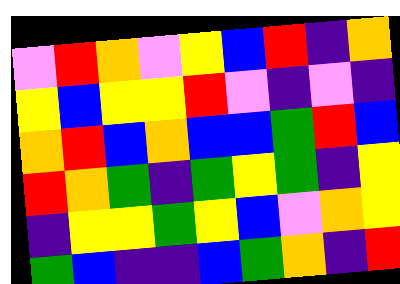[["violet", "red", "orange", "violet", "yellow", "blue", "red", "indigo", "orange"], ["yellow", "blue", "yellow", "yellow", "red", "violet", "indigo", "violet", "indigo"], ["orange", "red", "blue", "orange", "blue", "blue", "green", "red", "blue"], ["red", "orange", "green", "indigo", "green", "yellow", "green", "indigo", "yellow"], ["indigo", "yellow", "yellow", "green", "yellow", "blue", "violet", "orange", "yellow"], ["green", "blue", "indigo", "indigo", "blue", "green", "orange", "indigo", "red"]]